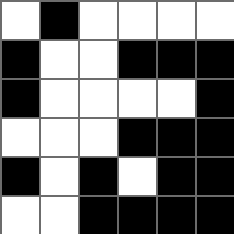[["white", "black", "white", "white", "white", "white"], ["black", "white", "white", "black", "black", "black"], ["black", "white", "white", "white", "white", "black"], ["white", "white", "white", "black", "black", "black"], ["black", "white", "black", "white", "black", "black"], ["white", "white", "black", "black", "black", "black"]]